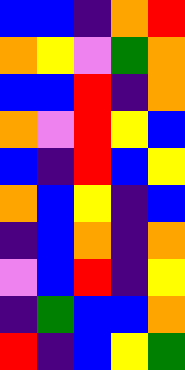[["blue", "blue", "indigo", "orange", "red"], ["orange", "yellow", "violet", "green", "orange"], ["blue", "blue", "red", "indigo", "orange"], ["orange", "violet", "red", "yellow", "blue"], ["blue", "indigo", "red", "blue", "yellow"], ["orange", "blue", "yellow", "indigo", "blue"], ["indigo", "blue", "orange", "indigo", "orange"], ["violet", "blue", "red", "indigo", "yellow"], ["indigo", "green", "blue", "blue", "orange"], ["red", "indigo", "blue", "yellow", "green"]]